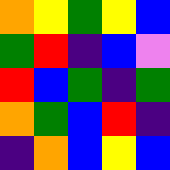[["orange", "yellow", "green", "yellow", "blue"], ["green", "red", "indigo", "blue", "violet"], ["red", "blue", "green", "indigo", "green"], ["orange", "green", "blue", "red", "indigo"], ["indigo", "orange", "blue", "yellow", "blue"]]